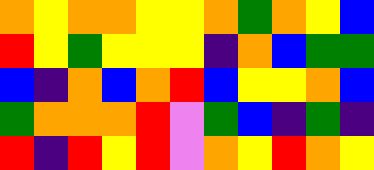[["orange", "yellow", "orange", "orange", "yellow", "yellow", "orange", "green", "orange", "yellow", "blue"], ["red", "yellow", "green", "yellow", "yellow", "yellow", "indigo", "orange", "blue", "green", "green"], ["blue", "indigo", "orange", "blue", "orange", "red", "blue", "yellow", "yellow", "orange", "blue"], ["green", "orange", "orange", "orange", "red", "violet", "green", "blue", "indigo", "green", "indigo"], ["red", "indigo", "red", "yellow", "red", "violet", "orange", "yellow", "red", "orange", "yellow"]]